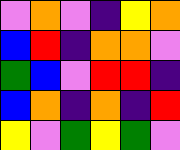[["violet", "orange", "violet", "indigo", "yellow", "orange"], ["blue", "red", "indigo", "orange", "orange", "violet"], ["green", "blue", "violet", "red", "red", "indigo"], ["blue", "orange", "indigo", "orange", "indigo", "red"], ["yellow", "violet", "green", "yellow", "green", "violet"]]